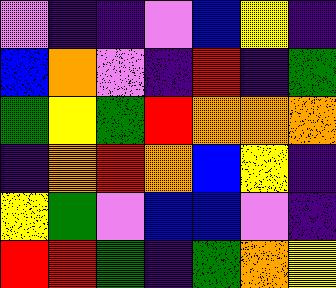[["violet", "indigo", "indigo", "violet", "blue", "yellow", "indigo"], ["blue", "orange", "violet", "indigo", "red", "indigo", "green"], ["green", "yellow", "green", "red", "orange", "orange", "orange"], ["indigo", "orange", "red", "orange", "blue", "yellow", "indigo"], ["yellow", "green", "violet", "blue", "blue", "violet", "indigo"], ["red", "red", "green", "indigo", "green", "orange", "yellow"]]